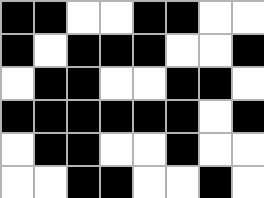[["black", "black", "white", "white", "black", "black", "white", "white"], ["black", "white", "black", "black", "black", "white", "white", "black"], ["white", "black", "black", "white", "white", "black", "black", "white"], ["black", "black", "black", "black", "black", "black", "white", "black"], ["white", "black", "black", "white", "white", "black", "white", "white"], ["white", "white", "black", "black", "white", "white", "black", "white"]]